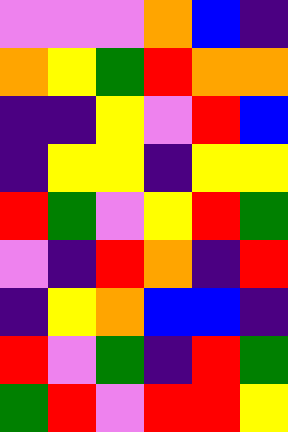[["violet", "violet", "violet", "orange", "blue", "indigo"], ["orange", "yellow", "green", "red", "orange", "orange"], ["indigo", "indigo", "yellow", "violet", "red", "blue"], ["indigo", "yellow", "yellow", "indigo", "yellow", "yellow"], ["red", "green", "violet", "yellow", "red", "green"], ["violet", "indigo", "red", "orange", "indigo", "red"], ["indigo", "yellow", "orange", "blue", "blue", "indigo"], ["red", "violet", "green", "indigo", "red", "green"], ["green", "red", "violet", "red", "red", "yellow"]]